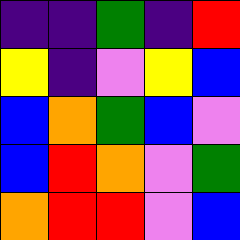[["indigo", "indigo", "green", "indigo", "red"], ["yellow", "indigo", "violet", "yellow", "blue"], ["blue", "orange", "green", "blue", "violet"], ["blue", "red", "orange", "violet", "green"], ["orange", "red", "red", "violet", "blue"]]